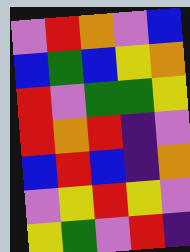[["violet", "red", "orange", "violet", "blue"], ["blue", "green", "blue", "yellow", "orange"], ["red", "violet", "green", "green", "yellow"], ["red", "orange", "red", "indigo", "violet"], ["blue", "red", "blue", "indigo", "orange"], ["violet", "yellow", "red", "yellow", "violet"], ["yellow", "green", "violet", "red", "indigo"]]